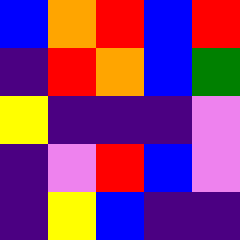[["blue", "orange", "red", "blue", "red"], ["indigo", "red", "orange", "blue", "green"], ["yellow", "indigo", "indigo", "indigo", "violet"], ["indigo", "violet", "red", "blue", "violet"], ["indigo", "yellow", "blue", "indigo", "indigo"]]